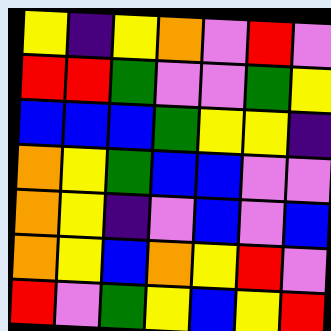[["yellow", "indigo", "yellow", "orange", "violet", "red", "violet"], ["red", "red", "green", "violet", "violet", "green", "yellow"], ["blue", "blue", "blue", "green", "yellow", "yellow", "indigo"], ["orange", "yellow", "green", "blue", "blue", "violet", "violet"], ["orange", "yellow", "indigo", "violet", "blue", "violet", "blue"], ["orange", "yellow", "blue", "orange", "yellow", "red", "violet"], ["red", "violet", "green", "yellow", "blue", "yellow", "red"]]